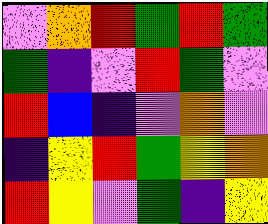[["violet", "orange", "red", "green", "red", "green"], ["green", "indigo", "violet", "red", "green", "violet"], ["red", "blue", "indigo", "violet", "orange", "violet"], ["indigo", "yellow", "red", "green", "yellow", "orange"], ["red", "yellow", "violet", "green", "indigo", "yellow"]]